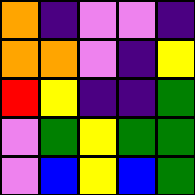[["orange", "indigo", "violet", "violet", "indigo"], ["orange", "orange", "violet", "indigo", "yellow"], ["red", "yellow", "indigo", "indigo", "green"], ["violet", "green", "yellow", "green", "green"], ["violet", "blue", "yellow", "blue", "green"]]